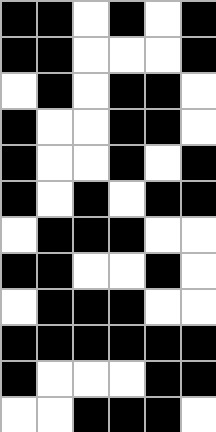[["black", "black", "white", "black", "white", "black"], ["black", "black", "white", "white", "white", "black"], ["white", "black", "white", "black", "black", "white"], ["black", "white", "white", "black", "black", "white"], ["black", "white", "white", "black", "white", "black"], ["black", "white", "black", "white", "black", "black"], ["white", "black", "black", "black", "white", "white"], ["black", "black", "white", "white", "black", "white"], ["white", "black", "black", "black", "white", "white"], ["black", "black", "black", "black", "black", "black"], ["black", "white", "white", "white", "black", "black"], ["white", "white", "black", "black", "black", "white"]]